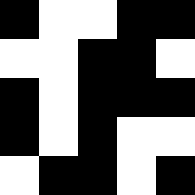[["black", "white", "white", "black", "black"], ["white", "white", "black", "black", "white"], ["black", "white", "black", "black", "black"], ["black", "white", "black", "white", "white"], ["white", "black", "black", "white", "black"]]